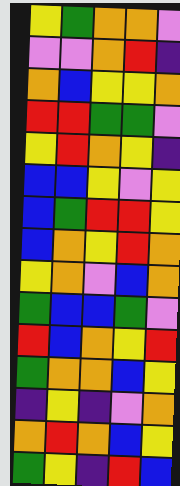[["yellow", "green", "orange", "orange", "violet"], ["violet", "violet", "orange", "red", "indigo"], ["orange", "blue", "yellow", "yellow", "orange"], ["red", "red", "green", "green", "violet"], ["yellow", "red", "orange", "yellow", "indigo"], ["blue", "blue", "yellow", "violet", "yellow"], ["blue", "green", "red", "red", "yellow"], ["blue", "orange", "yellow", "red", "orange"], ["yellow", "orange", "violet", "blue", "orange"], ["green", "blue", "blue", "green", "violet"], ["red", "blue", "orange", "yellow", "red"], ["green", "orange", "orange", "blue", "yellow"], ["indigo", "yellow", "indigo", "violet", "orange"], ["orange", "red", "orange", "blue", "yellow"], ["green", "yellow", "indigo", "red", "blue"]]